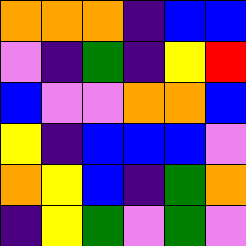[["orange", "orange", "orange", "indigo", "blue", "blue"], ["violet", "indigo", "green", "indigo", "yellow", "red"], ["blue", "violet", "violet", "orange", "orange", "blue"], ["yellow", "indigo", "blue", "blue", "blue", "violet"], ["orange", "yellow", "blue", "indigo", "green", "orange"], ["indigo", "yellow", "green", "violet", "green", "violet"]]